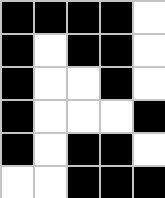[["black", "black", "black", "black", "white"], ["black", "white", "black", "black", "white"], ["black", "white", "white", "black", "white"], ["black", "white", "white", "white", "black"], ["black", "white", "black", "black", "white"], ["white", "white", "black", "black", "black"]]